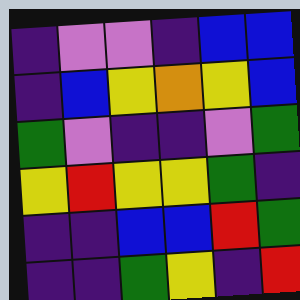[["indigo", "violet", "violet", "indigo", "blue", "blue"], ["indigo", "blue", "yellow", "orange", "yellow", "blue"], ["green", "violet", "indigo", "indigo", "violet", "green"], ["yellow", "red", "yellow", "yellow", "green", "indigo"], ["indigo", "indigo", "blue", "blue", "red", "green"], ["indigo", "indigo", "green", "yellow", "indigo", "red"]]